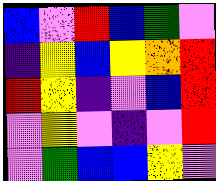[["blue", "violet", "red", "blue", "green", "violet"], ["indigo", "yellow", "blue", "yellow", "orange", "red"], ["red", "yellow", "indigo", "violet", "blue", "red"], ["violet", "yellow", "violet", "indigo", "violet", "red"], ["violet", "green", "blue", "blue", "yellow", "violet"]]